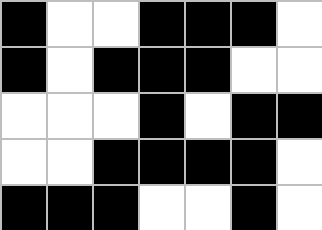[["black", "white", "white", "black", "black", "black", "white"], ["black", "white", "black", "black", "black", "white", "white"], ["white", "white", "white", "black", "white", "black", "black"], ["white", "white", "black", "black", "black", "black", "white"], ["black", "black", "black", "white", "white", "black", "white"]]